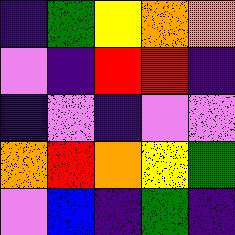[["indigo", "green", "yellow", "orange", "orange"], ["violet", "indigo", "red", "red", "indigo"], ["indigo", "violet", "indigo", "violet", "violet"], ["orange", "red", "orange", "yellow", "green"], ["violet", "blue", "indigo", "green", "indigo"]]